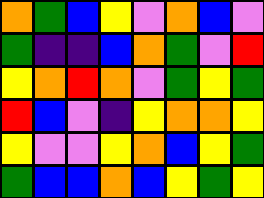[["orange", "green", "blue", "yellow", "violet", "orange", "blue", "violet"], ["green", "indigo", "indigo", "blue", "orange", "green", "violet", "red"], ["yellow", "orange", "red", "orange", "violet", "green", "yellow", "green"], ["red", "blue", "violet", "indigo", "yellow", "orange", "orange", "yellow"], ["yellow", "violet", "violet", "yellow", "orange", "blue", "yellow", "green"], ["green", "blue", "blue", "orange", "blue", "yellow", "green", "yellow"]]